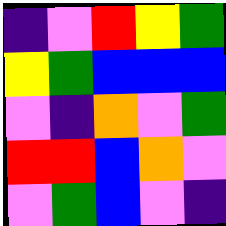[["indigo", "violet", "red", "yellow", "green"], ["yellow", "green", "blue", "blue", "blue"], ["violet", "indigo", "orange", "violet", "green"], ["red", "red", "blue", "orange", "violet"], ["violet", "green", "blue", "violet", "indigo"]]